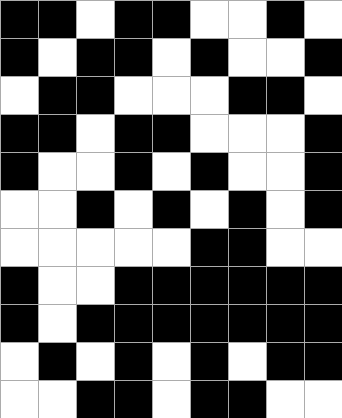[["black", "black", "white", "black", "black", "white", "white", "black", "white"], ["black", "white", "black", "black", "white", "black", "white", "white", "black"], ["white", "black", "black", "white", "white", "white", "black", "black", "white"], ["black", "black", "white", "black", "black", "white", "white", "white", "black"], ["black", "white", "white", "black", "white", "black", "white", "white", "black"], ["white", "white", "black", "white", "black", "white", "black", "white", "black"], ["white", "white", "white", "white", "white", "black", "black", "white", "white"], ["black", "white", "white", "black", "black", "black", "black", "black", "black"], ["black", "white", "black", "black", "black", "black", "black", "black", "black"], ["white", "black", "white", "black", "white", "black", "white", "black", "black"], ["white", "white", "black", "black", "white", "black", "black", "white", "white"]]